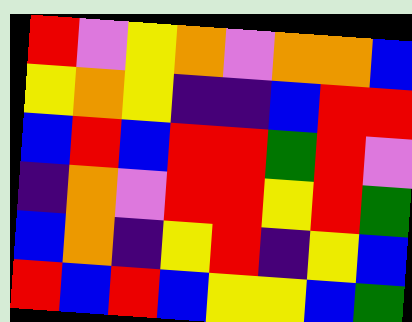[["red", "violet", "yellow", "orange", "violet", "orange", "orange", "blue"], ["yellow", "orange", "yellow", "indigo", "indigo", "blue", "red", "red"], ["blue", "red", "blue", "red", "red", "green", "red", "violet"], ["indigo", "orange", "violet", "red", "red", "yellow", "red", "green"], ["blue", "orange", "indigo", "yellow", "red", "indigo", "yellow", "blue"], ["red", "blue", "red", "blue", "yellow", "yellow", "blue", "green"]]